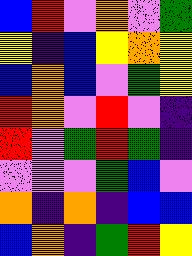[["blue", "red", "violet", "orange", "violet", "green"], ["yellow", "indigo", "blue", "yellow", "orange", "yellow"], ["blue", "orange", "blue", "violet", "green", "yellow"], ["red", "orange", "violet", "red", "violet", "indigo"], ["red", "violet", "green", "red", "green", "indigo"], ["violet", "violet", "violet", "green", "blue", "violet"], ["orange", "indigo", "orange", "indigo", "blue", "blue"], ["blue", "orange", "indigo", "green", "red", "yellow"]]